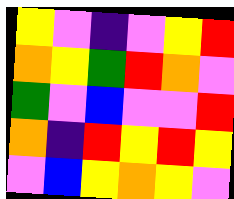[["yellow", "violet", "indigo", "violet", "yellow", "red"], ["orange", "yellow", "green", "red", "orange", "violet"], ["green", "violet", "blue", "violet", "violet", "red"], ["orange", "indigo", "red", "yellow", "red", "yellow"], ["violet", "blue", "yellow", "orange", "yellow", "violet"]]